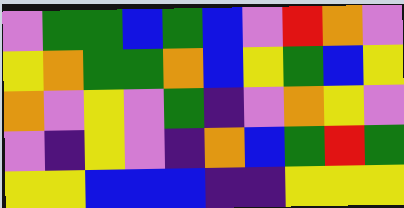[["violet", "green", "green", "blue", "green", "blue", "violet", "red", "orange", "violet"], ["yellow", "orange", "green", "green", "orange", "blue", "yellow", "green", "blue", "yellow"], ["orange", "violet", "yellow", "violet", "green", "indigo", "violet", "orange", "yellow", "violet"], ["violet", "indigo", "yellow", "violet", "indigo", "orange", "blue", "green", "red", "green"], ["yellow", "yellow", "blue", "blue", "blue", "indigo", "indigo", "yellow", "yellow", "yellow"]]